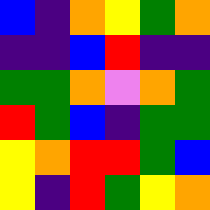[["blue", "indigo", "orange", "yellow", "green", "orange"], ["indigo", "indigo", "blue", "red", "indigo", "indigo"], ["green", "green", "orange", "violet", "orange", "green"], ["red", "green", "blue", "indigo", "green", "green"], ["yellow", "orange", "red", "red", "green", "blue"], ["yellow", "indigo", "red", "green", "yellow", "orange"]]